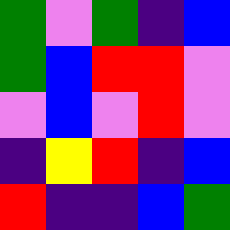[["green", "violet", "green", "indigo", "blue"], ["green", "blue", "red", "red", "violet"], ["violet", "blue", "violet", "red", "violet"], ["indigo", "yellow", "red", "indigo", "blue"], ["red", "indigo", "indigo", "blue", "green"]]